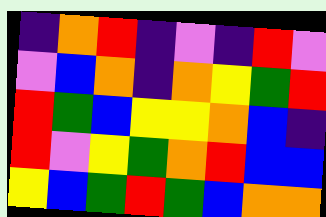[["indigo", "orange", "red", "indigo", "violet", "indigo", "red", "violet"], ["violet", "blue", "orange", "indigo", "orange", "yellow", "green", "red"], ["red", "green", "blue", "yellow", "yellow", "orange", "blue", "indigo"], ["red", "violet", "yellow", "green", "orange", "red", "blue", "blue"], ["yellow", "blue", "green", "red", "green", "blue", "orange", "orange"]]